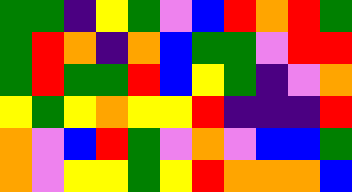[["green", "green", "indigo", "yellow", "green", "violet", "blue", "red", "orange", "red", "green"], ["green", "red", "orange", "indigo", "orange", "blue", "green", "green", "violet", "red", "red"], ["green", "red", "green", "green", "red", "blue", "yellow", "green", "indigo", "violet", "orange"], ["yellow", "green", "yellow", "orange", "yellow", "yellow", "red", "indigo", "indigo", "indigo", "red"], ["orange", "violet", "blue", "red", "green", "violet", "orange", "violet", "blue", "blue", "green"], ["orange", "violet", "yellow", "yellow", "green", "yellow", "red", "orange", "orange", "orange", "blue"]]